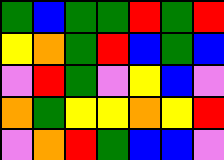[["green", "blue", "green", "green", "red", "green", "red"], ["yellow", "orange", "green", "red", "blue", "green", "blue"], ["violet", "red", "green", "violet", "yellow", "blue", "violet"], ["orange", "green", "yellow", "yellow", "orange", "yellow", "red"], ["violet", "orange", "red", "green", "blue", "blue", "violet"]]